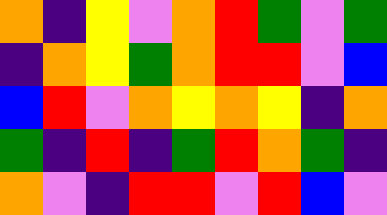[["orange", "indigo", "yellow", "violet", "orange", "red", "green", "violet", "green"], ["indigo", "orange", "yellow", "green", "orange", "red", "red", "violet", "blue"], ["blue", "red", "violet", "orange", "yellow", "orange", "yellow", "indigo", "orange"], ["green", "indigo", "red", "indigo", "green", "red", "orange", "green", "indigo"], ["orange", "violet", "indigo", "red", "red", "violet", "red", "blue", "violet"]]